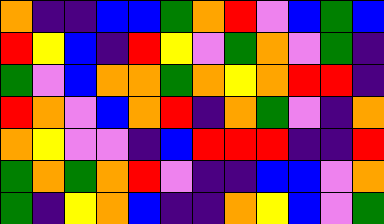[["orange", "indigo", "indigo", "blue", "blue", "green", "orange", "red", "violet", "blue", "green", "blue"], ["red", "yellow", "blue", "indigo", "red", "yellow", "violet", "green", "orange", "violet", "green", "indigo"], ["green", "violet", "blue", "orange", "orange", "green", "orange", "yellow", "orange", "red", "red", "indigo"], ["red", "orange", "violet", "blue", "orange", "red", "indigo", "orange", "green", "violet", "indigo", "orange"], ["orange", "yellow", "violet", "violet", "indigo", "blue", "red", "red", "red", "indigo", "indigo", "red"], ["green", "orange", "green", "orange", "red", "violet", "indigo", "indigo", "blue", "blue", "violet", "orange"], ["green", "indigo", "yellow", "orange", "blue", "indigo", "indigo", "orange", "yellow", "blue", "violet", "green"]]